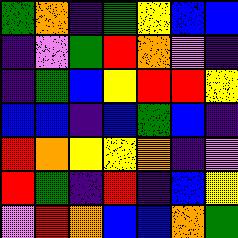[["green", "orange", "indigo", "green", "yellow", "blue", "blue"], ["indigo", "violet", "green", "red", "orange", "violet", "indigo"], ["indigo", "green", "blue", "yellow", "red", "red", "yellow"], ["blue", "blue", "indigo", "blue", "green", "blue", "indigo"], ["red", "orange", "yellow", "yellow", "orange", "indigo", "violet"], ["red", "green", "indigo", "red", "indigo", "blue", "yellow"], ["violet", "red", "orange", "blue", "blue", "orange", "green"]]